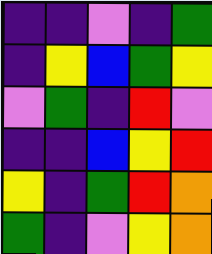[["indigo", "indigo", "violet", "indigo", "green"], ["indigo", "yellow", "blue", "green", "yellow"], ["violet", "green", "indigo", "red", "violet"], ["indigo", "indigo", "blue", "yellow", "red"], ["yellow", "indigo", "green", "red", "orange"], ["green", "indigo", "violet", "yellow", "orange"]]